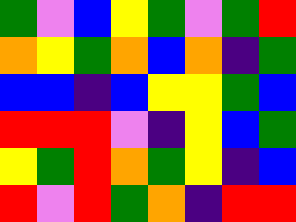[["green", "violet", "blue", "yellow", "green", "violet", "green", "red"], ["orange", "yellow", "green", "orange", "blue", "orange", "indigo", "green"], ["blue", "blue", "indigo", "blue", "yellow", "yellow", "green", "blue"], ["red", "red", "red", "violet", "indigo", "yellow", "blue", "green"], ["yellow", "green", "red", "orange", "green", "yellow", "indigo", "blue"], ["red", "violet", "red", "green", "orange", "indigo", "red", "red"]]